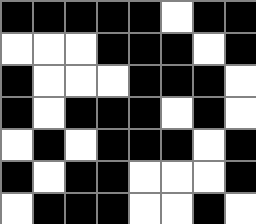[["black", "black", "black", "black", "black", "white", "black", "black"], ["white", "white", "white", "black", "black", "black", "white", "black"], ["black", "white", "white", "white", "black", "black", "black", "white"], ["black", "white", "black", "black", "black", "white", "black", "white"], ["white", "black", "white", "black", "black", "black", "white", "black"], ["black", "white", "black", "black", "white", "white", "white", "black"], ["white", "black", "black", "black", "white", "white", "black", "white"]]